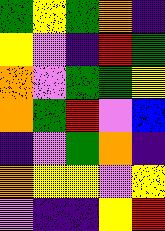[["green", "yellow", "green", "orange", "indigo"], ["yellow", "violet", "indigo", "red", "green"], ["orange", "violet", "green", "green", "yellow"], ["orange", "green", "red", "violet", "blue"], ["indigo", "violet", "green", "orange", "indigo"], ["orange", "yellow", "yellow", "violet", "yellow"], ["violet", "indigo", "indigo", "yellow", "red"]]